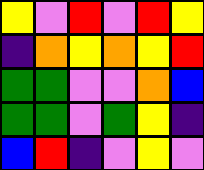[["yellow", "violet", "red", "violet", "red", "yellow"], ["indigo", "orange", "yellow", "orange", "yellow", "red"], ["green", "green", "violet", "violet", "orange", "blue"], ["green", "green", "violet", "green", "yellow", "indigo"], ["blue", "red", "indigo", "violet", "yellow", "violet"]]